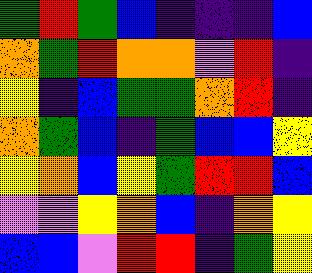[["green", "red", "green", "blue", "indigo", "indigo", "indigo", "blue"], ["orange", "green", "red", "orange", "orange", "violet", "red", "indigo"], ["yellow", "indigo", "blue", "green", "green", "orange", "red", "indigo"], ["orange", "green", "blue", "indigo", "green", "blue", "blue", "yellow"], ["yellow", "orange", "blue", "yellow", "green", "red", "red", "blue"], ["violet", "violet", "yellow", "orange", "blue", "indigo", "orange", "yellow"], ["blue", "blue", "violet", "red", "red", "indigo", "green", "yellow"]]